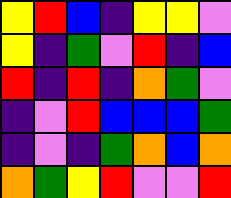[["yellow", "red", "blue", "indigo", "yellow", "yellow", "violet"], ["yellow", "indigo", "green", "violet", "red", "indigo", "blue"], ["red", "indigo", "red", "indigo", "orange", "green", "violet"], ["indigo", "violet", "red", "blue", "blue", "blue", "green"], ["indigo", "violet", "indigo", "green", "orange", "blue", "orange"], ["orange", "green", "yellow", "red", "violet", "violet", "red"]]